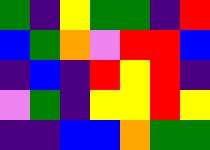[["green", "indigo", "yellow", "green", "green", "indigo", "red"], ["blue", "green", "orange", "violet", "red", "red", "blue"], ["indigo", "blue", "indigo", "red", "yellow", "red", "indigo"], ["violet", "green", "indigo", "yellow", "yellow", "red", "yellow"], ["indigo", "indigo", "blue", "blue", "orange", "green", "green"]]